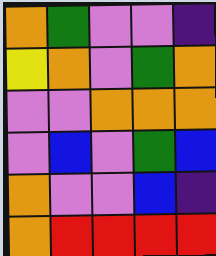[["orange", "green", "violet", "violet", "indigo"], ["yellow", "orange", "violet", "green", "orange"], ["violet", "violet", "orange", "orange", "orange"], ["violet", "blue", "violet", "green", "blue"], ["orange", "violet", "violet", "blue", "indigo"], ["orange", "red", "red", "red", "red"]]